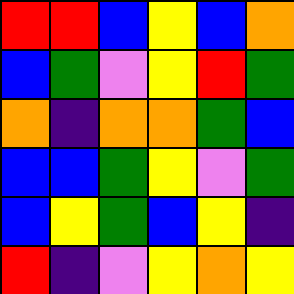[["red", "red", "blue", "yellow", "blue", "orange"], ["blue", "green", "violet", "yellow", "red", "green"], ["orange", "indigo", "orange", "orange", "green", "blue"], ["blue", "blue", "green", "yellow", "violet", "green"], ["blue", "yellow", "green", "blue", "yellow", "indigo"], ["red", "indigo", "violet", "yellow", "orange", "yellow"]]